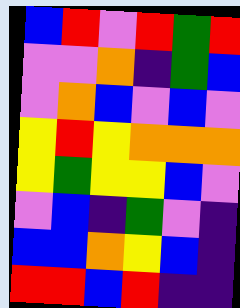[["blue", "red", "violet", "red", "green", "red"], ["violet", "violet", "orange", "indigo", "green", "blue"], ["violet", "orange", "blue", "violet", "blue", "violet"], ["yellow", "red", "yellow", "orange", "orange", "orange"], ["yellow", "green", "yellow", "yellow", "blue", "violet"], ["violet", "blue", "indigo", "green", "violet", "indigo"], ["blue", "blue", "orange", "yellow", "blue", "indigo"], ["red", "red", "blue", "red", "indigo", "indigo"]]